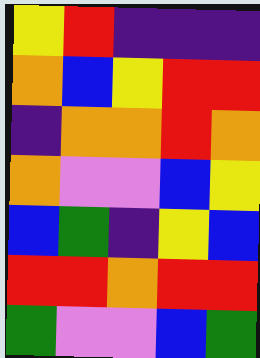[["yellow", "red", "indigo", "indigo", "indigo"], ["orange", "blue", "yellow", "red", "red"], ["indigo", "orange", "orange", "red", "orange"], ["orange", "violet", "violet", "blue", "yellow"], ["blue", "green", "indigo", "yellow", "blue"], ["red", "red", "orange", "red", "red"], ["green", "violet", "violet", "blue", "green"]]